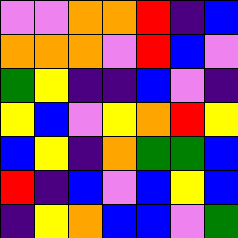[["violet", "violet", "orange", "orange", "red", "indigo", "blue"], ["orange", "orange", "orange", "violet", "red", "blue", "violet"], ["green", "yellow", "indigo", "indigo", "blue", "violet", "indigo"], ["yellow", "blue", "violet", "yellow", "orange", "red", "yellow"], ["blue", "yellow", "indigo", "orange", "green", "green", "blue"], ["red", "indigo", "blue", "violet", "blue", "yellow", "blue"], ["indigo", "yellow", "orange", "blue", "blue", "violet", "green"]]